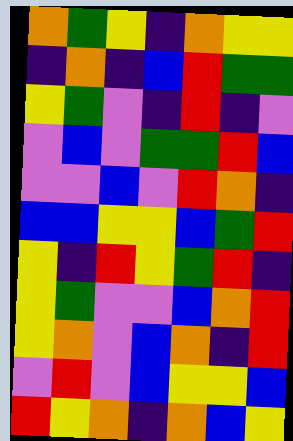[["orange", "green", "yellow", "indigo", "orange", "yellow", "yellow"], ["indigo", "orange", "indigo", "blue", "red", "green", "green"], ["yellow", "green", "violet", "indigo", "red", "indigo", "violet"], ["violet", "blue", "violet", "green", "green", "red", "blue"], ["violet", "violet", "blue", "violet", "red", "orange", "indigo"], ["blue", "blue", "yellow", "yellow", "blue", "green", "red"], ["yellow", "indigo", "red", "yellow", "green", "red", "indigo"], ["yellow", "green", "violet", "violet", "blue", "orange", "red"], ["yellow", "orange", "violet", "blue", "orange", "indigo", "red"], ["violet", "red", "violet", "blue", "yellow", "yellow", "blue"], ["red", "yellow", "orange", "indigo", "orange", "blue", "yellow"]]